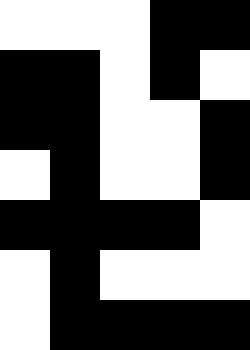[["white", "white", "white", "black", "black"], ["black", "black", "white", "black", "white"], ["black", "black", "white", "white", "black"], ["white", "black", "white", "white", "black"], ["black", "black", "black", "black", "white"], ["white", "black", "white", "white", "white"], ["white", "black", "black", "black", "black"]]